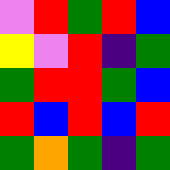[["violet", "red", "green", "red", "blue"], ["yellow", "violet", "red", "indigo", "green"], ["green", "red", "red", "green", "blue"], ["red", "blue", "red", "blue", "red"], ["green", "orange", "green", "indigo", "green"]]